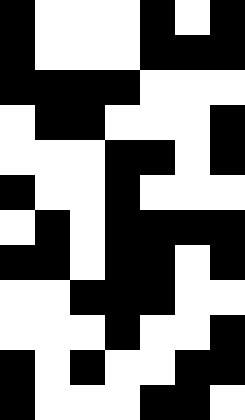[["black", "white", "white", "white", "black", "white", "black"], ["black", "white", "white", "white", "black", "black", "black"], ["black", "black", "black", "black", "white", "white", "white"], ["white", "black", "black", "white", "white", "white", "black"], ["white", "white", "white", "black", "black", "white", "black"], ["black", "white", "white", "black", "white", "white", "white"], ["white", "black", "white", "black", "black", "black", "black"], ["black", "black", "white", "black", "black", "white", "black"], ["white", "white", "black", "black", "black", "white", "white"], ["white", "white", "white", "black", "white", "white", "black"], ["black", "white", "black", "white", "white", "black", "black"], ["black", "white", "white", "white", "black", "black", "white"]]